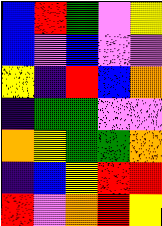[["blue", "red", "green", "violet", "yellow"], ["blue", "violet", "blue", "violet", "violet"], ["yellow", "indigo", "red", "blue", "orange"], ["indigo", "green", "green", "violet", "violet"], ["orange", "yellow", "green", "green", "orange"], ["indigo", "blue", "yellow", "red", "red"], ["red", "violet", "orange", "red", "yellow"]]